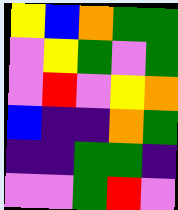[["yellow", "blue", "orange", "green", "green"], ["violet", "yellow", "green", "violet", "green"], ["violet", "red", "violet", "yellow", "orange"], ["blue", "indigo", "indigo", "orange", "green"], ["indigo", "indigo", "green", "green", "indigo"], ["violet", "violet", "green", "red", "violet"]]